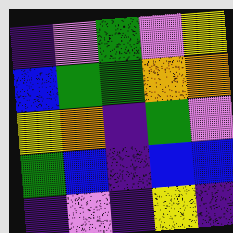[["indigo", "violet", "green", "violet", "yellow"], ["blue", "green", "green", "orange", "orange"], ["yellow", "orange", "indigo", "green", "violet"], ["green", "blue", "indigo", "blue", "blue"], ["indigo", "violet", "indigo", "yellow", "indigo"]]